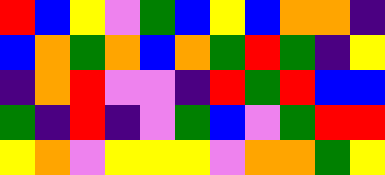[["red", "blue", "yellow", "violet", "green", "blue", "yellow", "blue", "orange", "orange", "indigo"], ["blue", "orange", "green", "orange", "blue", "orange", "green", "red", "green", "indigo", "yellow"], ["indigo", "orange", "red", "violet", "violet", "indigo", "red", "green", "red", "blue", "blue"], ["green", "indigo", "red", "indigo", "violet", "green", "blue", "violet", "green", "red", "red"], ["yellow", "orange", "violet", "yellow", "yellow", "yellow", "violet", "orange", "orange", "green", "yellow"]]